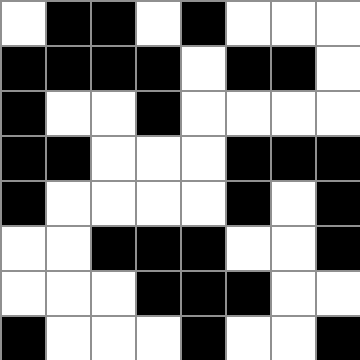[["white", "black", "black", "white", "black", "white", "white", "white"], ["black", "black", "black", "black", "white", "black", "black", "white"], ["black", "white", "white", "black", "white", "white", "white", "white"], ["black", "black", "white", "white", "white", "black", "black", "black"], ["black", "white", "white", "white", "white", "black", "white", "black"], ["white", "white", "black", "black", "black", "white", "white", "black"], ["white", "white", "white", "black", "black", "black", "white", "white"], ["black", "white", "white", "white", "black", "white", "white", "black"]]